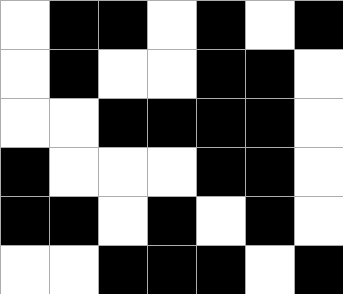[["white", "black", "black", "white", "black", "white", "black"], ["white", "black", "white", "white", "black", "black", "white"], ["white", "white", "black", "black", "black", "black", "white"], ["black", "white", "white", "white", "black", "black", "white"], ["black", "black", "white", "black", "white", "black", "white"], ["white", "white", "black", "black", "black", "white", "black"]]